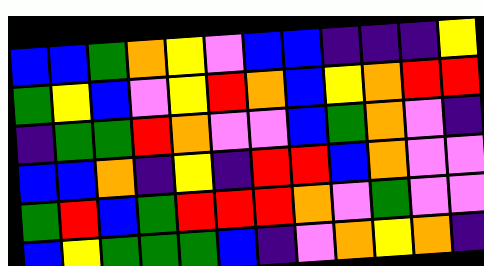[["blue", "blue", "green", "orange", "yellow", "violet", "blue", "blue", "indigo", "indigo", "indigo", "yellow"], ["green", "yellow", "blue", "violet", "yellow", "red", "orange", "blue", "yellow", "orange", "red", "red"], ["indigo", "green", "green", "red", "orange", "violet", "violet", "blue", "green", "orange", "violet", "indigo"], ["blue", "blue", "orange", "indigo", "yellow", "indigo", "red", "red", "blue", "orange", "violet", "violet"], ["green", "red", "blue", "green", "red", "red", "red", "orange", "violet", "green", "violet", "violet"], ["blue", "yellow", "green", "green", "green", "blue", "indigo", "violet", "orange", "yellow", "orange", "indigo"]]